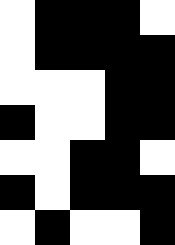[["white", "black", "black", "black", "white"], ["white", "black", "black", "black", "black"], ["white", "white", "white", "black", "black"], ["black", "white", "white", "black", "black"], ["white", "white", "black", "black", "white"], ["black", "white", "black", "black", "black"], ["white", "black", "white", "white", "black"]]